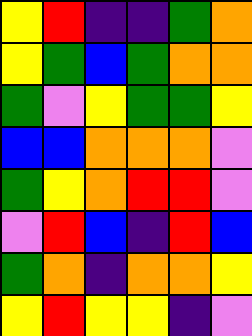[["yellow", "red", "indigo", "indigo", "green", "orange"], ["yellow", "green", "blue", "green", "orange", "orange"], ["green", "violet", "yellow", "green", "green", "yellow"], ["blue", "blue", "orange", "orange", "orange", "violet"], ["green", "yellow", "orange", "red", "red", "violet"], ["violet", "red", "blue", "indigo", "red", "blue"], ["green", "orange", "indigo", "orange", "orange", "yellow"], ["yellow", "red", "yellow", "yellow", "indigo", "violet"]]